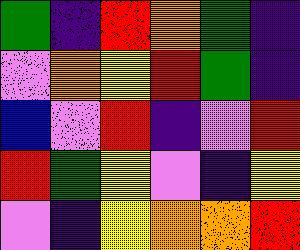[["green", "indigo", "red", "orange", "green", "indigo"], ["violet", "orange", "yellow", "red", "green", "indigo"], ["blue", "violet", "red", "indigo", "violet", "red"], ["red", "green", "yellow", "violet", "indigo", "yellow"], ["violet", "indigo", "yellow", "orange", "orange", "red"]]